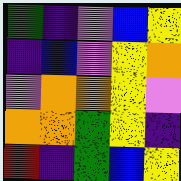[["green", "indigo", "violet", "blue", "yellow"], ["indigo", "blue", "violet", "yellow", "orange"], ["violet", "orange", "orange", "yellow", "violet"], ["orange", "orange", "green", "yellow", "indigo"], ["red", "indigo", "green", "blue", "yellow"]]